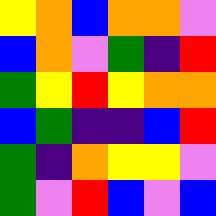[["yellow", "orange", "blue", "orange", "orange", "violet"], ["blue", "orange", "violet", "green", "indigo", "red"], ["green", "yellow", "red", "yellow", "orange", "orange"], ["blue", "green", "indigo", "indigo", "blue", "red"], ["green", "indigo", "orange", "yellow", "yellow", "violet"], ["green", "violet", "red", "blue", "violet", "blue"]]